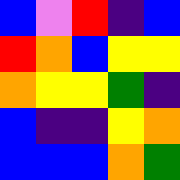[["blue", "violet", "red", "indigo", "blue"], ["red", "orange", "blue", "yellow", "yellow"], ["orange", "yellow", "yellow", "green", "indigo"], ["blue", "indigo", "indigo", "yellow", "orange"], ["blue", "blue", "blue", "orange", "green"]]